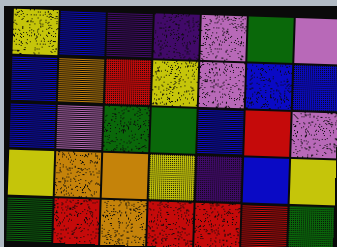[["yellow", "blue", "indigo", "indigo", "violet", "green", "violet"], ["blue", "orange", "red", "yellow", "violet", "blue", "blue"], ["blue", "violet", "green", "green", "blue", "red", "violet"], ["yellow", "orange", "orange", "yellow", "indigo", "blue", "yellow"], ["green", "red", "orange", "red", "red", "red", "green"]]